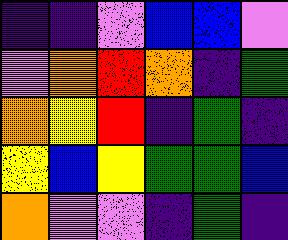[["indigo", "indigo", "violet", "blue", "blue", "violet"], ["violet", "orange", "red", "orange", "indigo", "green"], ["orange", "yellow", "red", "indigo", "green", "indigo"], ["yellow", "blue", "yellow", "green", "green", "blue"], ["orange", "violet", "violet", "indigo", "green", "indigo"]]